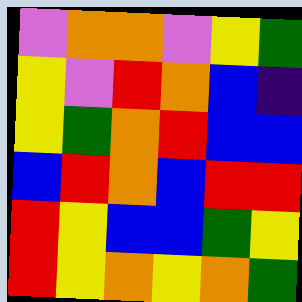[["violet", "orange", "orange", "violet", "yellow", "green"], ["yellow", "violet", "red", "orange", "blue", "indigo"], ["yellow", "green", "orange", "red", "blue", "blue"], ["blue", "red", "orange", "blue", "red", "red"], ["red", "yellow", "blue", "blue", "green", "yellow"], ["red", "yellow", "orange", "yellow", "orange", "green"]]